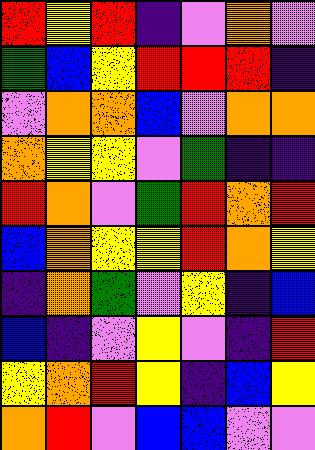[["red", "yellow", "red", "indigo", "violet", "orange", "violet"], ["green", "blue", "yellow", "red", "red", "red", "indigo"], ["violet", "orange", "orange", "blue", "violet", "orange", "orange"], ["orange", "yellow", "yellow", "violet", "green", "indigo", "indigo"], ["red", "orange", "violet", "green", "red", "orange", "red"], ["blue", "orange", "yellow", "yellow", "red", "orange", "yellow"], ["indigo", "orange", "green", "violet", "yellow", "indigo", "blue"], ["blue", "indigo", "violet", "yellow", "violet", "indigo", "red"], ["yellow", "orange", "red", "yellow", "indigo", "blue", "yellow"], ["orange", "red", "violet", "blue", "blue", "violet", "violet"]]